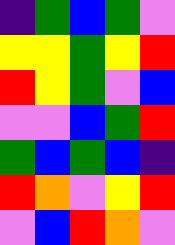[["indigo", "green", "blue", "green", "violet"], ["yellow", "yellow", "green", "yellow", "red"], ["red", "yellow", "green", "violet", "blue"], ["violet", "violet", "blue", "green", "red"], ["green", "blue", "green", "blue", "indigo"], ["red", "orange", "violet", "yellow", "red"], ["violet", "blue", "red", "orange", "violet"]]